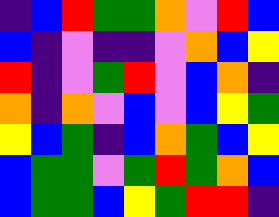[["indigo", "blue", "red", "green", "green", "orange", "violet", "red", "blue"], ["blue", "indigo", "violet", "indigo", "indigo", "violet", "orange", "blue", "yellow"], ["red", "indigo", "violet", "green", "red", "violet", "blue", "orange", "indigo"], ["orange", "indigo", "orange", "violet", "blue", "violet", "blue", "yellow", "green"], ["yellow", "blue", "green", "indigo", "blue", "orange", "green", "blue", "yellow"], ["blue", "green", "green", "violet", "green", "red", "green", "orange", "blue"], ["blue", "green", "green", "blue", "yellow", "green", "red", "red", "indigo"]]